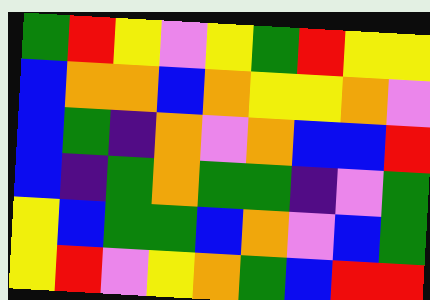[["green", "red", "yellow", "violet", "yellow", "green", "red", "yellow", "yellow"], ["blue", "orange", "orange", "blue", "orange", "yellow", "yellow", "orange", "violet"], ["blue", "green", "indigo", "orange", "violet", "orange", "blue", "blue", "red"], ["blue", "indigo", "green", "orange", "green", "green", "indigo", "violet", "green"], ["yellow", "blue", "green", "green", "blue", "orange", "violet", "blue", "green"], ["yellow", "red", "violet", "yellow", "orange", "green", "blue", "red", "red"]]